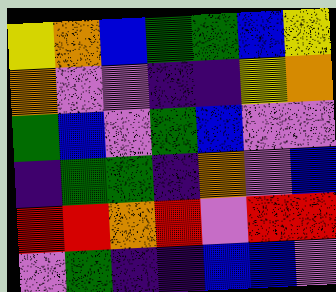[["yellow", "orange", "blue", "green", "green", "blue", "yellow"], ["orange", "violet", "violet", "indigo", "indigo", "yellow", "orange"], ["green", "blue", "violet", "green", "blue", "violet", "violet"], ["indigo", "green", "green", "indigo", "orange", "violet", "blue"], ["red", "red", "orange", "red", "violet", "red", "red"], ["violet", "green", "indigo", "indigo", "blue", "blue", "violet"]]